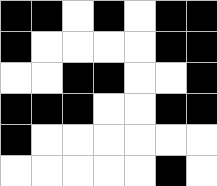[["black", "black", "white", "black", "white", "black", "black"], ["black", "white", "white", "white", "white", "black", "black"], ["white", "white", "black", "black", "white", "white", "black"], ["black", "black", "black", "white", "white", "black", "black"], ["black", "white", "white", "white", "white", "white", "white"], ["white", "white", "white", "white", "white", "black", "white"]]